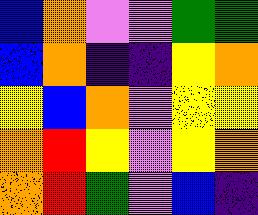[["blue", "orange", "violet", "violet", "green", "green"], ["blue", "orange", "indigo", "indigo", "yellow", "orange"], ["yellow", "blue", "orange", "violet", "yellow", "yellow"], ["orange", "red", "yellow", "violet", "yellow", "orange"], ["orange", "red", "green", "violet", "blue", "indigo"]]